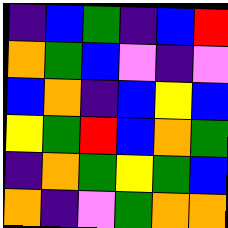[["indigo", "blue", "green", "indigo", "blue", "red"], ["orange", "green", "blue", "violet", "indigo", "violet"], ["blue", "orange", "indigo", "blue", "yellow", "blue"], ["yellow", "green", "red", "blue", "orange", "green"], ["indigo", "orange", "green", "yellow", "green", "blue"], ["orange", "indigo", "violet", "green", "orange", "orange"]]